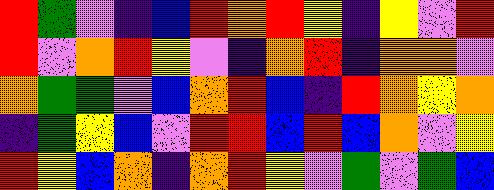[["red", "green", "violet", "indigo", "blue", "red", "orange", "red", "yellow", "indigo", "yellow", "violet", "red"], ["red", "violet", "orange", "red", "yellow", "violet", "indigo", "orange", "red", "indigo", "orange", "orange", "violet"], ["orange", "green", "green", "violet", "blue", "orange", "red", "blue", "indigo", "red", "orange", "yellow", "orange"], ["indigo", "green", "yellow", "blue", "violet", "red", "red", "blue", "red", "blue", "orange", "violet", "yellow"], ["red", "yellow", "blue", "orange", "indigo", "orange", "red", "yellow", "violet", "green", "violet", "green", "blue"]]